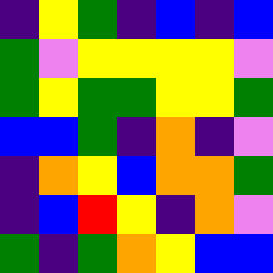[["indigo", "yellow", "green", "indigo", "blue", "indigo", "blue"], ["green", "violet", "yellow", "yellow", "yellow", "yellow", "violet"], ["green", "yellow", "green", "green", "yellow", "yellow", "green"], ["blue", "blue", "green", "indigo", "orange", "indigo", "violet"], ["indigo", "orange", "yellow", "blue", "orange", "orange", "green"], ["indigo", "blue", "red", "yellow", "indigo", "orange", "violet"], ["green", "indigo", "green", "orange", "yellow", "blue", "blue"]]